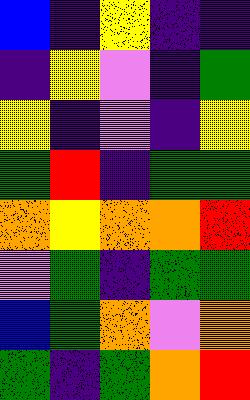[["blue", "indigo", "yellow", "indigo", "indigo"], ["indigo", "yellow", "violet", "indigo", "green"], ["yellow", "indigo", "violet", "indigo", "yellow"], ["green", "red", "indigo", "green", "green"], ["orange", "yellow", "orange", "orange", "red"], ["violet", "green", "indigo", "green", "green"], ["blue", "green", "orange", "violet", "orange"], ["green", "indigo", "green", "orange", "red"]]